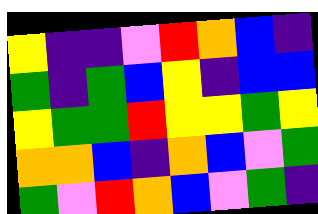[["yellow", "indigo", "indigo", "violet", "red", "orange", "blue", "indigo"], ["green", "indigo", "green", "blue", "yellow", "indigo", "blue", "blue"], ["yellow", "green", "green", "red", "yellow", "yellow", "green", "yellow"], ["orange", "orange", "blue", "indigo", "orange", "blue", "violet", "green"], ["green", "violet", "red", "orange", "blue", "violet", "green", "indigo"]]